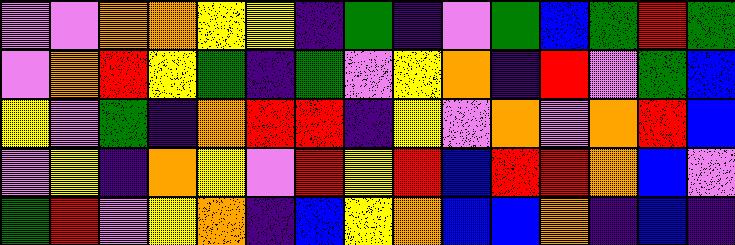[["violet", "violet", "orange", "orange", "yellow", "yellow", "indigo", "green", "indigo", "violet", "green", "blue", "green", "red", "green"], ["violet", "orange", "red", "yellow", "green", "indigo", "green", "violet", "yellow", "orange", "indigo", "red", "violet", "green", "blue"], ["yellow", "violet", "green", "indigo", "orange", "red", "red", "indigo", "yellow", "violet", "orange", "violet", "orange", "red", "blue"], ["violet", "yellow", "indigo", "orange", "yellow", "violet", "red", "yellow", "red", "blue", "red", "red", "orange", "blue", "violet"], ["green", "red", "violet", "yellow", "orange", "indigo", "blue", "yellow", "orange", "blue", "blue", "orange", "indigo", "blue", "indigo"]]